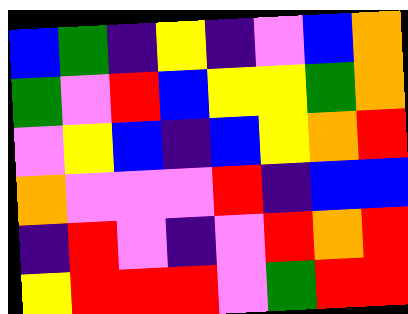[["blue", "green", "indigo", "yellow", "indigo", "violet", "blue", "orange"], ["green", "violet", "red", "blue", "yellow", "yellow", "green", "orange"], ["violet", "yellow", "blue", "indigo", "blue", "yellow", "orange", "red"], ["orange", "violet", "violet", "violet", "red", "indigo", "blue", "blue"], ["indigo", "red", "violet", "indigo", "violet", "red", "orange", "red"], ["yellow", "red", "red", "red", "violet", "green", "red", "red"]]